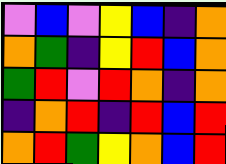[["violet", "blue", "violet", "yellow", "blue", "indigo", "orange"], ["orange", "green", "indigo", "yellow", "red", "blue", "orange"], ["green", "red", "violet", "red", "orange", "indigo", "orange"], ["indigo", "orange", "red", "indigo", "red", "blue", "red"], ["orange", "red", "green", "yellow", "orange", "blue", "red"]]